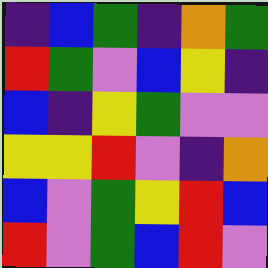[["indigo", "blue", "green", "indigo", "orange", "green"], ["red", "green", "violet", "blue", "yellow", "indigo"], ["blue", "indigo", "yellow", "green", "violet", "violet"], ["yellow", "yellow", "red", "violet", "indigo", "orange"], ["blue", "violet", "green", "yellow", "red", "blue"], ["red", "violet", "green", "blue", "red", "violet"]]